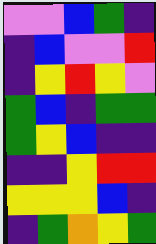[["violet", "violet", "blue", "green", "indigo"], ["indigo", "blue", "violet", "violet", "red"], ["indigo", "yellow", "red", "yellow", "violet"], ["green", "blue", "indigo", "green", "green"], ["green", "yellow", "blue", "indigo", "indigo"], ["indigo", "indigo", "yellow", "red", "red"], ["yellow", "yellow", "yellow", "blue", "indigo"], ["indigo", "green", "orange", "yellow", "green"]]